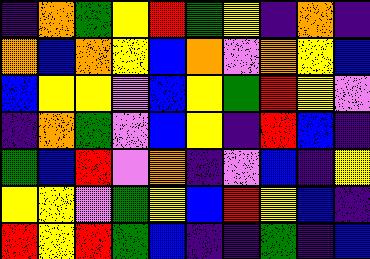[["indigo", "orange", "green", "yellow", "red", "green", "yellow", "indigo", "orange", "indigo"], ["orange", "blue", "orange", "yellow", "blue", "orange", "violet", "orange", "yellow", "blue"], ["blue", "yellow", "yellow", "violet", "blue", "yellow", "green", "red", "yellow", "violet"], ["indigo", "orange", "green", "violet", "blue", "yellow", "indigo", "red", "blue", "indigo"], ["green", "blue", "red", "violet", "orange", "indigo", "violet", "blue", "indigo", "yellow"], ["yellow", "yellow", "violet", "green", "yellow", "blue", "red", "yellow", "blue", "indigo"], ["red", "yellow", "red", "green", "blue", "indigo", "indigo", "green", "indigo", "blue"]]